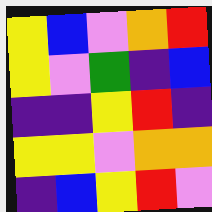[["yellow", "blue", "violet", "orange", "red"], ["yellow", "violet", "green", "indigo", "blue"], ["indigo", "indigo", "yellow", "red", "indigo"], ["yellow", "yellow", "violet", "orange", "orange"], ["indigo", "blue", "yellow", "red", "violet"]]